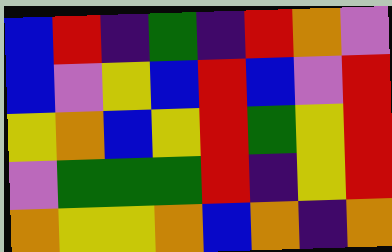[["blue", "red", "indigo", "green", "indigo", "red", "orange", "violet"], ["blue", "violet", "yellow", "blue", "red", "blue", "violet", "red"], ["yellow", "orange", "blue", "yellow", "red", "green", "yellow", "red"], ["violet", "green", "green", "green", "red", "indigo", "yellow", "red"], ["orange", "yellow", "yellow", "orange", "blue", "orange", "indigo", "orange"]]